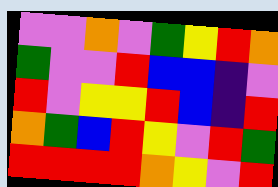[["violet", "violet", "orange", "violet", "green", "yellow", "red", "orange"], ["green", "violet", "violet", "red", "blue", "blue", "indigo", "violet"], ["red", "violet", "yellow", "yellow", "red", "blue", "indigo", "red"], ["orange", "green", "blue", "red", "yellow", "violet", "red", "green"], ["red", "red", "red", "red", "orange", "yellow", "violet", "red"]]